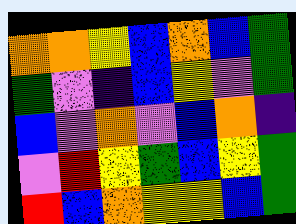[["orange", "orange", "yellow", "blue", "orange", "blue", "green"], ["green", "violet", "indigo", "blue", "yellow", "violet", "green"], ["blue", "violet", "orange", "violet", "blue", "orange", "indigo"], ["violet", "red", "yellow", "green", "blue", "yellow", "green"], ["red", "blue", "orange", "yellow", "yellow", "blue", "green"]]